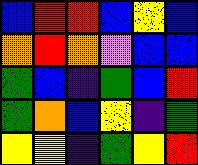[["blue", "red", "red", "blue", "yellow", "blue"], ["orange", "red", "orange", "violet", "blue", "blue"], ["green", "blue", "indigo", "green", "blue", "red"], ["green", "orange", "blue", "yellow", "indigo", "green"], ["yellow", "yellow", "indigo", "green", "yellow", "red"]]